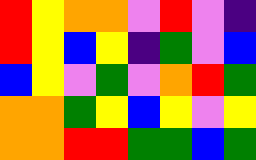[["red", "yellow", "orange", "orange", "violet", "red", "violet", "indigo"], ["red", "yellow", "blue", "yellow", "indigo", "green", "violet", "blue"], ["blue", "yellow", "violet", "green", "violet", "orange", "red", "green"], ["orange", "orange", "green", "yellow", "blue", "yellow", "violet", "yellow"], ["orange", "orange", "red", "red", "green", "green", "blue", "green"]]